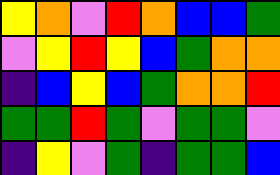[["yellow", "orange", "violet", "red", "orange", "blue", "blue", "green"], ["violet", "yellow", "red", "yellow", "blue", "green", "orange", "orange"], ["indigo", "blue", "yellow", "blue", "green", "orange", "orange", "red"], ["green", "green", "red", "green", "violet", "green", "green", "violet"], ["indigo", "yellow", "violet", "green", "indigo", "green", "green", "blue"]]